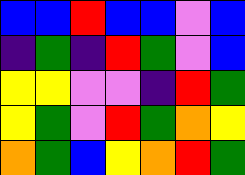[["blue", "blue", "red", "blue", "blue", "violet", "blue"], ["indigo", "green", "indigo", "red", "green", "violet", "blue"], ["yellow", "yellow", "violet", "violet", "indigo", "red", "green"], ["yellow", "green", "violet", "red", "green", "orange", "yellow"], ["orange", "green", "blue", "yellow", "orange", "red", "green"]]